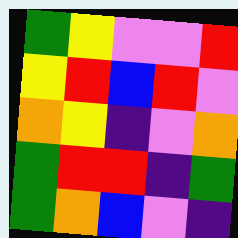[["green", "yellow", "violet", "violet", "red"], ["yellow", "red", "blue", "red", "violet"], ["orange", "yellow", "indigo", "violet", "orange"], ["green", "red", "red", "indigo", "green"], ["green", "orange", "blue", "violet", "indigo"]]